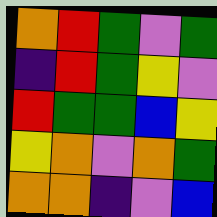[["orange", "red", "green", "violet", "green"], ["indigo", "red", "green", "yellow", "violet"], ["red", "green", "green", "blue", "yellow"], ["yellow", "orange", "violet", "orange", "green"], ["orange", "orange", "indigo", "violet", "blue"]]